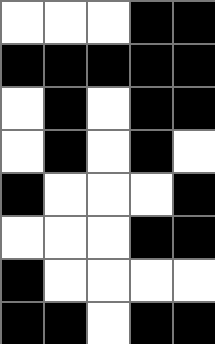[["white", "white", "white", "black", "black"], ["black", "black", "black", "black", "black"], ["white", "black", "white", "black", "black"], ["white", "black", "white", "black", "white"], ["black", "white", "white", "white", "black"], ["white", "white", "white", "black", "black"], ["black", "white", "white", "white", "white"], ["black", "black", "white", "black", "black"]]